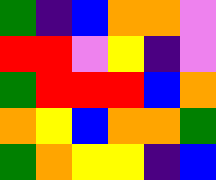[["green", "indigo", "blue", "orange", "orange", "violet"], ["red", "red", "violet", "yellow", "indigo", "violet"], ["green", "red", "red", "red", "blue", "orange"], ["orange", "yellow", "blue", "orange", "orange", "green"], ["green", "orange", "yellow", "yellow", "indigo", "blue"]]